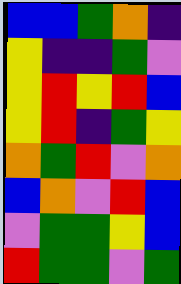[["blue", "blue", "green", "orange", "indigo"], ["yellow", "indigo", "indigo", "green", "violet"], ["yellow", "red", "yellow", "red", "blue"], ["yellow", "red", "indigo", "green", "yellow"], ["orange", "green", "red", "violet", "orange"], ["blue", "orange", "violet", "red", "blue"], ["violet", "green", "green", "yellow", "blue"], ["red", "green", "green", "violet", "green"]]